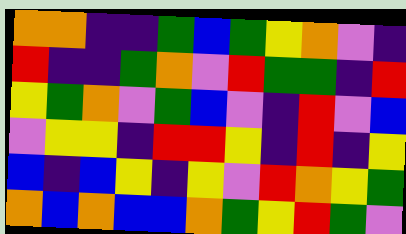[["orange", "orange", "indigo", "indigo", "green", "blue", "green", "yellow", "orange", "violet", "indigo"], ["red", "indigo", "indigo", "green", "orange", "violet", "red", "green", "green", "indigo", "red"], ["yellow", "green", "orange", "violet", "green", "blue", "violet", "indigo", "red", "violet", "blue"], ["violet", "yellow", "yellow", "indigo", "red", "red", "yellow", "indigo", "red", "indigo", "yellow"], ["blue", "indigo", "blue", "yellow", "indigo", "yellow", "violet", "red", "orange", "yellow", "green"], ["orange", "blue", "orange", "blue", "blue", "orange", "green", "yellow", "red", "green", "violet"]]